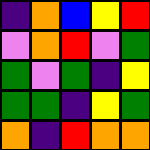[["indigo", "orange", "blue", "yellow", "red"], ["violet", "orange", "red", "violet", "green"], ["green", "violet", "green", "indigo", "yellow"], ["green", "green", "indigo", "yellow", "green"], ["orange", "indigo", "red", "orange", "orange"]]